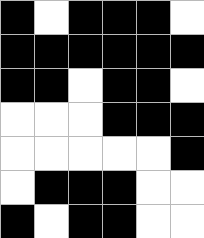[["black", "white", "black", "black", "black", "white"], ["black", "black", "black", "black", "black", "black"], ["black", "black", "white", "black", "black", "white"], ["white", "white", "white", "black", "black", "black"], ["white", "white", "white", "white", "white", "black"], ["white", "black", "black", "black", "white", "white"], ["black", "white", "black", "black", "white", "white"]]